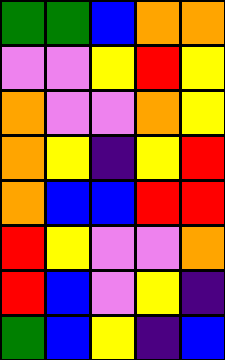[["green", "green", "blue", "orange", "orange"], ["violet", "violet", "yellow", "red", "yellow"], ["orange", "violet", "violet", "orange", "yellow"], ["orange", "yellow", "indigo", "yellow", "red"], ["orange", "blue", "blue", "red", "red"], ["red", "yellow", "violet", "violet", "orange"], ["red", "blue", "violet", "yellow", "indigo"], ["green", "blue", "yellow", "indigo", "blue"]]